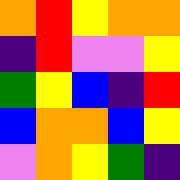[["orange", "red", "yellow", "orange", "orange"], ["indigo", "red", "violet", "violet", "yellow"], ["green", "yellow", "blue", "indigo", "red"], ["blue", "orange", "orange", "blue", "yellow"], ["violet", "orange", "yellow", "green", "indigo"]]